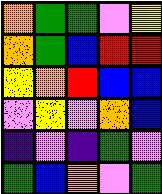[["orange", "green", "green", "violet", "yellow"], ["orange", "green", "blue", "red", "red"], ["yellow", "orange", "red", "blue", "blue"], ["violet", "yellow", "violet", "orange", "blue"], ["indigo", "violet", "indigo", "green", "violet"], ["green", "blue", "orange", "violet", "green"]]